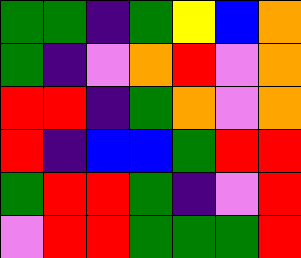[["green", "green", "indigo", "green", "yellow", "blue", "orange"], ["green", "indigo", "violet", "orange", "red", "violet", "orange"], ["red", "red", "indigo", "green", "orange", "violet", "orange"], ["red", "indigo", "blue", "blue", "green", "red", "red"], ["green", "red", "red", "green", "indigo", "violet", "red"], ["violet", "red", "red", "green", "green", "green", "red"]]